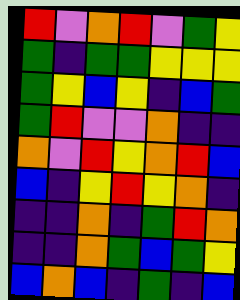[["red", "violet", "orange", "red", "violet", "green", "yellow"], ["green", "indigo", "green", "green", "yellow", "yellow", "yellow"], ["green", "yellow", "blue", "yellow", "indigo", "blue", "green"], ["green", "red", "violet", "violet", "orange", "indigo", "indigo"], ["orange", "violet", "red", "yellow", "orange", "red", "blue"], ["blue", "indigo", "yellow", "red", "yellow", "orange", "indigo"], ["indigo", "indigo", "orange", "indigo", "green", "red", "orange"], ["indigo", "indigo", "orange", "green", "blue", "green", "yellow"], ["blue", "orange", "blue", "indigo", "green", "indigo", "blue"]]